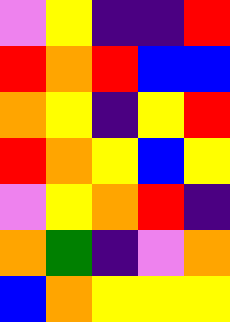[["violet", "yellow", "indigo", "indigo", "red"], ["red", "orange", "red", "blue", "blue"], ["orange", "yellow", "indigo", "yellow", "red"], ["red", "orange", "yellow", "blue", "yellow"], ["violet", "yellow", "orange", "red", "indigo"], ["orange", "green", "indigo", "violet", "orange"], ["blue", "orange", "yellow", "yellow", "yellow"]]